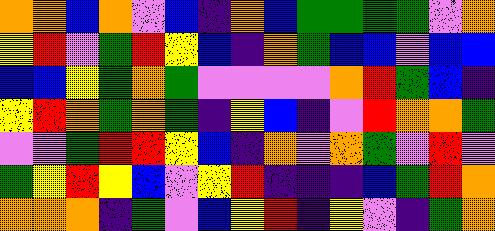[["orange", "orange", "blue", "orange", "violet", "blue", "indigo", "orange", "blue", "green", "green", "green", "green", "violet", "orange"], ["yellow", "red", "violet", "green", "red", "yellow", "blue", "indigo", "orange", "green", "blue", "blue", "violet", "blue", "blue"], ["blue", "blue", "yellow", "green", "orange", "green", "violet", "violet", "violet", "violet", "orange", "red", "green", "blue", "indigo"], ["yellow", "red", "orange", "green", "orange", "green", "indigo", "yellow", "blue", "indigo", "violet", "red", "orange", "orange", "green"], ["violet", "violet", "green", "red", "red", "yellow", "blue", "indigo", "orange", "violet", "orange", "green", "violet", "red", "violet"], ["green", "yellow", "red", "yellow", "blue", "violet", "yellow", "red", "indigo", "indigo", "indigo", "blue", "green", "red", "orange"], ["orange", "orange", "orange", "indigo", "green", "violet", "blue", "yellow", "red", "indigo", "yellow", "violet", "indigo", "green", "orange"]]